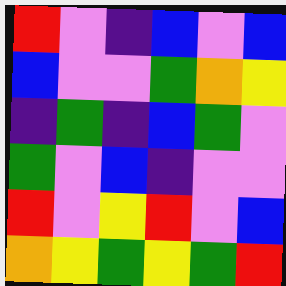[["red", "violet", "indigo", "blue", "violet", "blue"], ["blue", "violet", "violet", "green", "orange", "yellow"], ["indigo", "green", "indigo", "blue", "green", "violet"], ["green", "violet", "blue", "indigo", "violet", "violet"], ["red", "violet", "yellow", "red", "violet", "blue"], ["orange", "yellow", "green", "yellow", "green", "red"]]